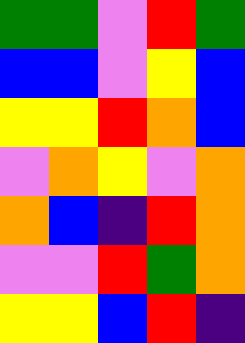[["green", "green", "violet", "red", "green"], ["blue", "blue", "violet", "yellow", "blue"], ["yellow", "yellow", "red", "orange", "blue"], ["violet", "orange", "yellow", "violet", "orange"], ["orange", "blue", "indigo", "red", "orange"], ["violet", "violet", "red", "green", "orange"], ["yellow", "yellow", "blue", "red", "indigo"]]